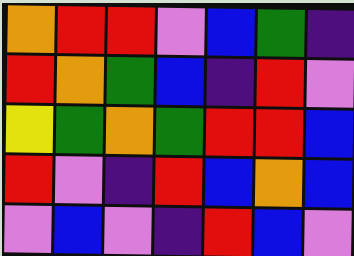[["orange", "red", "red", "violet", "blue", "green", "indigo"], ["red", "orange", "green", "blue", "indigo", "red", "violet"], ["yellow", "green", "orange", "green", "red", "red", "blue"], ["red", "violet", "indigo", "red", "blue", "orange", "blue"], ["violet", "blue", "violet", "indigo", "red", "blue", "violet"]]